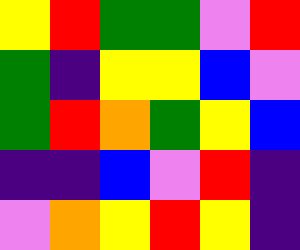[["yellow", "red", "green", "green", "violet", "red"], ["green", "indigo", "yellow", "yellow", "blue", "violet"], ["green", "red", "orange", "green", "yellow", "blue"], ["indigo", "indigo", "blue", "violet", "red", "indigo"], ["violet", "orange", "yellow", "red", "yellow", "indigo"]]